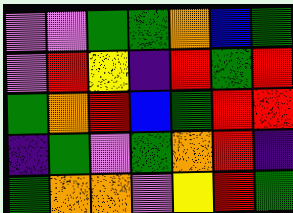[["violet", "violet", "green", "green", "orange", "blue", "green"], ["violet", "red", "yellow", "indigo", "red", "green", "red"], ["green", "orange", "red", "blue", "green", "red", "red"], ["indigo", "green", "violet", "green", "orange", "red", "indigo"], ["green", "orange", "orange", "violet", "yellow", "red", "green"]]